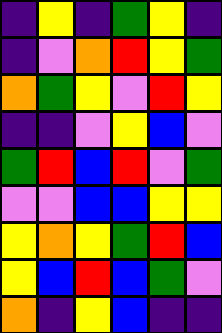[["indigo", "yellow", "indigo", "green", "yellow", "indigo"], ["indigo", "violet", "orange", "red", "yellow", "green"], ["orange", "green", "yellow", "violet", "red", "yellow"], ["indigo", "indigo", "violet", "yellow", "blue", "violet"], ["green", "red", "blue", "red", "violet", "green"], ["violet", "violet", "blue", "blue", "yellow", "yellow"], ["yellow", "orange", "yellow", "green", "red", "blue"], ["yellow", "blue", "red", "blue", "green", "violet"], ["orange", "indigo", "yellow", "blue", "indigo", "indigo"]]